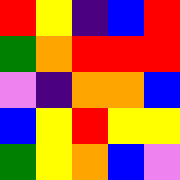[["red", "yellow", "indigo", "blue", "red"], ["green", "orange", "red", "red", "red"], ["violet", "indigo", "orange", "orange", "blue"], ["blue", "yellow", "red", "yellow", "yellow"], ["green", "yellow", "orange", "blue", "violet"]]